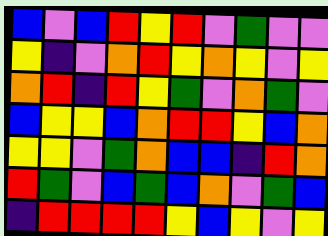[["blue", "violet", "blue", "red", "yellow", "red", "violet", "green", "violet", "violet"], ["yellow", "indigo", "violet", "orange", "red", "yellow", "orange", "yellow", "violet", "yellow"], ["orange", "red", "indigo", "red", "yellow", "green", "violet", "orange", "green", "violet"], ["blue", "yellow", "yellow", "blue", "orange", "red", "red", "yellow", "blue", "orange"], ["yellow", "yellow", "violet", "green", "orange", "blue", "blue", "indigo", "red", "orange"], ["red", "green", "violet", "blue", "green", "blue", "orange", "violet", "green", "blue"], ["indigo", "red", "red", "red", "red", "yellow", "blue", "yellow", "violet", "yellow"]]